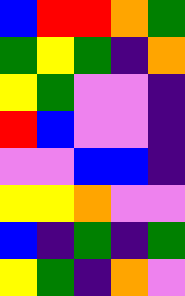[["blue", "red", "red", "orange", "green"], ["green", "yellow", "green", "indigo", "orange"], ["yellow", "green", "violet", "violet", "indigo"], ["red", "blue", "violet", "violet", "indigo"], ["violet", "violet", "blue", "blue", "indigo"], ["yellow", "yellow", "orange", "violet", "violet"], ["blue", "indigo", "green", "indigo", "green"], ["yellow", "green", "indigo", "orange", "violet"]]